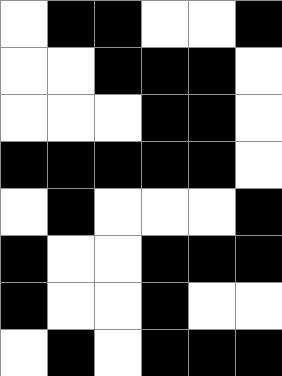[["white", "black", "black", "white", "white", "black"], ["white", "white", "black", "black", "black", "white"], ["white", "white", "white", "black", "black", "white"], ["black", "black", "black", "black", "black", "white"], ["white", "black", "white", "white", "white", "black"], ["black", "white", "white", "black", "black", "black"], ["black", "white", "white", "black", "white", "white"], ["white", "black", "white", "black", "black", "black"]]